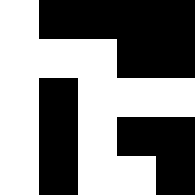[["white", "black", "black", "black", "black"], ["white", "white", "white", "black", "black"], ["white", "black", "white", "white", "white"], ["white", "black", "white", "black", "black"], ["white", "black", "white", "white", "black"]]